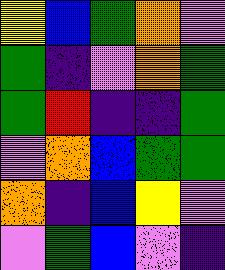[["yellow", "blue", "green", "orange", "violet"], ["green", "indigo", "violet", "orange", "green"], ["green", "red", "indigo", "indigo", "green"], ["violet", "orange", "blue", "green", "green"], ["orange", "indigo", "blue", "yellow", "violet"], ["violet", "green", "blue", "violet", "indigo"]]